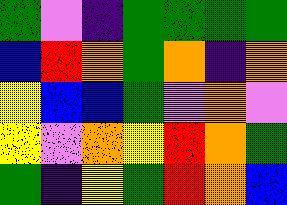[["green", "violet", "indigo", "green", "green", "green", "green"], ["blue", "red", "orange", "green", "orange", "indigo", "orange"], ["yellow", "blue", "blue", "green", "violet", "orange", "violet"], ["yellow", "violet", "orange", "yellow", "red", "orange", "green"], ["green", "indigo", "yellow", "green", "red", "orange", "blue"]]